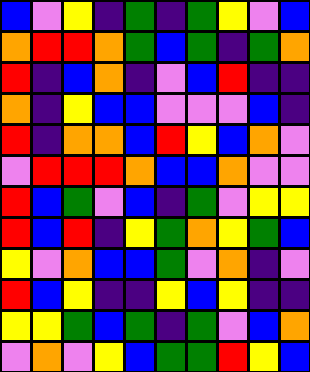[["blue", "violet", "yellow", "indigo", "green", "indigo", "green", "yellow", "violet", "blue"], ["orange", "red", "red", "orange", "green", "blue", "green", "indigo", "green", "orange"], ["red", "indigo", "blue", "orange", "indigo", "violet", "blue", "red", "indigo", "indigo"], ["orange", "indigo", "yellow", "blue", "blue", "violet", "violet", "violet", "blue", "indigo"], ["red", "indigo", "orange", "orange", "blue", "red", "yellow", "blue", "orange", "violet"], ["violet", "red", "red", "red", "orange", "blue", "blue", "orange", "violet", "violet"], ["red", "blue", "green", "violet", "blue", "indigo", "green", "violet", "yellow", "yellow"], ["red", "blue", "red", "indigo", "yellow", "green", "orange", "yellow", "green", "blue"], ["yellow", "violet", "orange", "blue", "blue", "green", "violet", "orange", "indigo", "violet"], ["red", "blue", "yellow", "indigo", "indigo", "yellow", "blue", "yellow", "indigo", "indigo"], ["yellow", "yellow", "green", "blue", "green", "indigo", "green", "violet", "blue", "orange"], ["violet", "orange", "violet", "yellow", "blue", "green", "green", "red", "yellow", "blue"]]